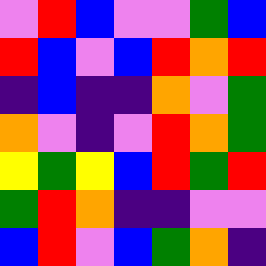[["violet", "red", "blue", "violet", "violet", "green", "blue"], ["red", "blue", "violet", "blue", "red", "orange", "red"], ["indigo", "blue", "indigo", "indigo", "orange", "violet", "green"], ["orange", "violet", "indigo", "violet", "red", "orange", "green"], ["yellow", "green", "yellow", "blue", "red", "green", "red"], ["green", "red", "orange", "indigo", "indigo", "violet", "violet"], ["blue", "red", "violet", "blue", "green", "orange", "indigo"]]